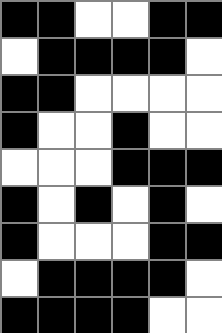[["black", "black", "white", "white", "black", "black"], ["white", "black", "black", "black", "black", "white"], ["black", "black", "white", "white", "white", "white"], ["black", "white", "white", "black", "white", "white"], ["white", "white", "white", "black", "black", "black"], ["black", "white", "black", "white", "black", "white"], ["black", "white", "white", "white", "black", "black"], ["white", "black", "black", "black", "black", "white"], ["black", "black", "black", "black", "white", "white"]]